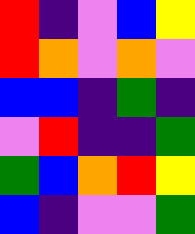[["red", "indigo", "violet", "blue", "yellow"], ["red", "orange", "violet", "orange", "violet"], ["blue", "blue", "indigo", "green", "indigo"], ["violet", "red", "indigo", "indigo", "green"], ["green", "blue", "orange", "red", "yellow"], ["blue", "indigo", "violet", "violet", "green"]]